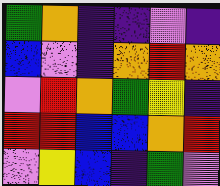[["green", "orange", "indigo", "indigo", "violet", "indigo"], ["blue", "violet", "indigo", "orange", "red", "orange"], ["violet", "red", "orange", "green", "yellow", "indigo"], ["red", "red", "blue", "blue", "orange", "red"], ["violet", "yellow", "blue", "indigo", "green", "violet"]]